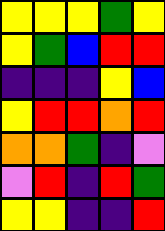[["yellow", "yellow", "yellow", "green", "yellow"], ["yellow", "green", "blue", "red", "red"], ["indigo", "indigo", "indigo", "yellow", "blue"], ["yellow", "red", "red", "orange", "red"], ["orange", "orange", "green", "indigo", "violet"], ["violet", "red", "indigo", "red", "green"], ["yellow", "yellow", "indigo", "indigo", "red"]]